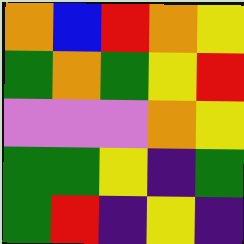[["orange", "blue", "red", "orange", "yellow"], ["green", "orange", "green", "yellow", "red"], ["violet", "violet", "violet", "orange", "yellow"], ["green", "green", "yellow", "indigo", "green"], ["green", "red", "indigo", "yellow", "indigo"]]